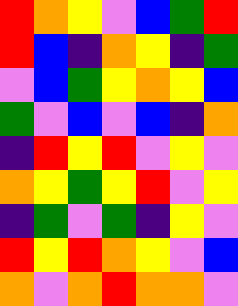[["red", "orange", "yellow", "violet", "blue", "green", "red"], ["red", "blue", "indigo", "orange", "yellow", "indigo", "green"], ["violet", "blue", "green", "yellow", "orange", "yellow", "blue"], ["green", "violet", "blue", "violet", "blue", "indigo", "orange"], ["indigo", "red", "yellow", "red", "violet", "yellow", "violet"], ["orange", "yellow", "green", "yellow", "red", "violet", "yellow"], ["indigo", "green", "violet", "green", "indigo", "yellow", "violet"], ["red", "yellow", "red", "orange", "yellow", "violet", "blue"], ["orange", "violet", "orange", "red", "orange", "orange", "violet"]]